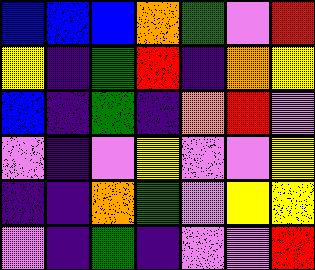[["blue", "blue", "blue", "orange", "green", "violet", "red"], ["yellow", "indigo", "green", "red", "indigo", "orange", "yellow"], ["blue", "indigo", "green", "indigo", "orange", "red", "violet"], ["violet", "indigo", "violet", "yellow", "violet", "violet", "yellow"], ["indigo", "indigo", "orange", "green", "violet", "yellow", "yellow"], ["violet", "indigo", "green", "indigo", "violet", "violet", "red"]]